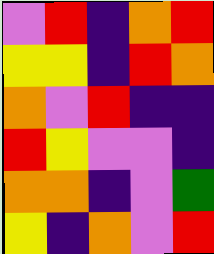[["violet", "red", "indigo", "orange", "red"], ["yellow", "yellow", "indigo", "red", "orange"], ["orange", "violet", "red", "indigo", "indigo"], ["red", "yellow", "violet", "violet", "indigo"], ["orange", "orange", "indigo", "violet", "green"], ["yellow", "indigo", "orange", "violet", "red"]]